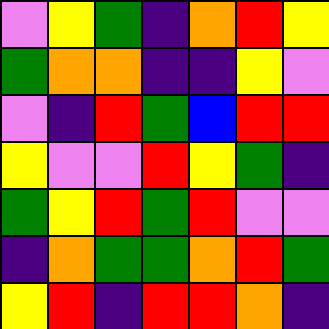[["violet", "yellow", "green", "indigo", "orange", "red", "yellow"], ["green", "orange", "orange", "indigo", "indigo", "yellow", "violet"], ["violet", "indigo", "red", "green", "blue", "red", "red"], ["yellow", "violet", "violet", "red", "yellow", "green", "indigo"], ["green", "yellow", "red", "green", "red", "violet", "violet"], ["indigo", "orange", "green", "green", "orange", "red", "green"], ["yellow", "red", "indigo", "red", "red", "orange", "indigo"]]